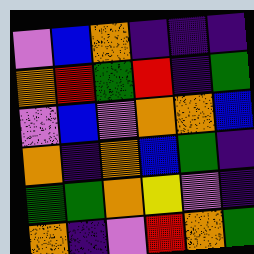[["violet", "blue", "orange", "indigo", "indigo", "indigo"], ["orange", "red", "green", "red", "indigo", "green"], ["violet", "blue", "violet", "orange", "orange", "blue"], ["orange", "indigo", "orange", "blue", "green", "indigo"], ["green", "green", "orange", "yellow", "violet", "indigo"], ["orange", "indigo", "violet", "red", "orange", "green"]]